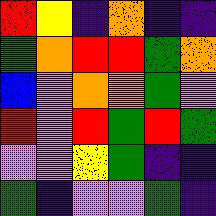[["red", "yellow", "indigo", "orange", "indigo", "indigo"], ["green", "orange", "red", "red", "green", "orange"], ["blue", "violet", "orange", "orange", "green", "violet"], ["red", "violet", "red", "green", "red", "green"], ["violet", "violet", "yellow", "green", "indigo", "indigo"], ["green", "indigo", "violet", "violet", "green", "indigo"]]